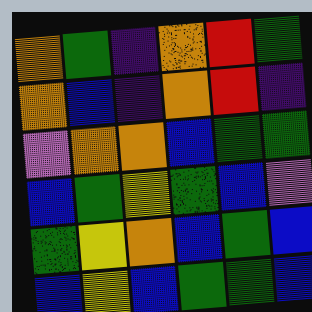[["orange", "green", "indigo", "orange", "red", "green"], ["orange", "blue", "indigo", "orange", "red", "indigo"], ["violet", "orange", "orange", "blue", "green", "green"], ["blue", "green", "yellow", "green", "blue", "violet"], ["green", "yellow", "orange", "blue", "green", "blue"], ["blue", "yellow", "blue", "green", "green", "blue"]]